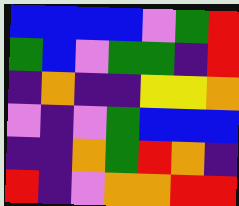[["blue", "blue", "blue", "blue", "violet", "green", "red"], ["green", "blue", "violet", "green", "green", "indigo", "red"], ["indigo", "orange", "indigo", "indigo", "yellow", "yellow", "orange"], ["violet", "indigo", "violet", "green", "blue", "blue", "blue"], ["indigo", "indigo", "orange", "green", "red", "orange", "indigo"], ["red", "indigo", "violet", "orange", "orange", "red", "red"]]